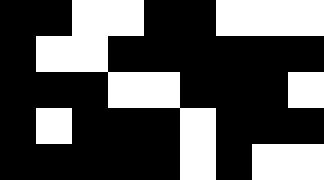[["black", "black", "white", "white", "black", "black", "white", "white", "white"], ["black", "white", "white", "black", "black", "black", "black", "black", "black"], ["black", "black", "black", "white", "white", "black", "black", "black", "white"], ["black", "white", "black", "black", "black", "white", "black", "black", "black"], ["black", "black", "black", "black", "black", "white", "black", "white", "white"]]